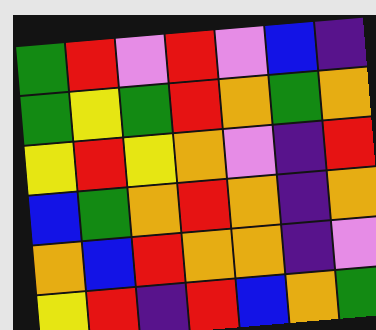[["green", "red", "violet", "red", "violet", "blue", "indigo"], ["green", "yellow", "green", "red", "orange", "green", "orange"], ["yellow", "red", "yellow", "orange", "violet", "indigo", "red"], ["blue", "green", "orange", "red", "orange", "indigo", "orange"], ["orange", "blue", "red", "orange", "orange", "indigo", "violet"], ["yellow", "red", "indigo", "red", "blue", "orange", "green"]]